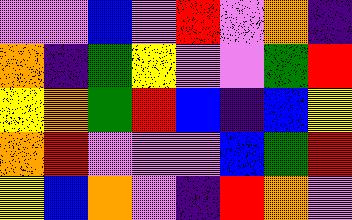[["violet", "violet", "blue", "violet", "red", "violet", "orange", "indigo"], ["orange", "indigo", "green", "yellow", "violet", "violet", "green", "red"], ["yellow", "orange", "green", "red", "blue", "indigo", "blue", "yellow"], ["orange", "red", "violet", "violet", "violet", "blue", "green", "red"], ["yellow", "blue", "orange", "violet", "indigo", "red", "orange", "violet"]]